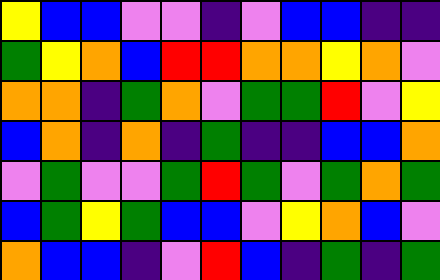[["yellow", "blue", "blue", "violet", "violet", "indigo", "violet", "blue", "blue", "indigo", "indigo"], ["green", "yellow", "orange", "blue", "red", "red", "orange", "orange", "yellow", "orange", "violet"], ["orange", "orange", "indigo", "green", "orange", "violet", "green", "green", "red", "violet", "yellow"], ["blue", "orange", "indigo", "orange", "indigo", "green", "indigo", "indigo", "blue", "blue", "orange"], ["violet", "green", "violet", "violet", "green", "red", "green", "violet", "green", "orange", "green"], ["blue", "green", "yellow", "green", "blue", "blue", "violet", "yellow", "orange", "blue", "violet"], ["orange", "blue", "blue", "indigo", "violet", "red", "blue", "indigo", "green", "indigo", "green"]]